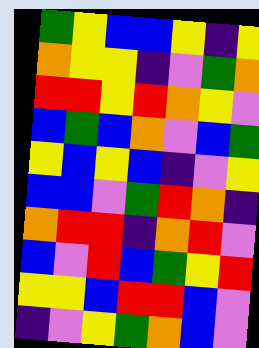[["green", "yellow", "blue", "blue", "yellow", "indigo", "yellow"], ["orange", "yellow", "yellow", "indigo", "violet", "green", "orange"], ["red", "red", "yellow", "red", "orange", "yellow", "violet"], ["blue", "green", "blue", "orange", "violet", "blue", "green"], ["yellow", "blue", "yellow", "blue", "indigo", "violet", "yellow"], ["blue", "blue", "violet", "green", "red", "orange", "indigo"], ["orange", "red", "red", "indigo", "orange", "red", "violet"], ["blue", "violet", "red", "blue", "green", "yellow", "red"], ["yellow", "yellow", "blue", "red", "red", "blue", "violet"], ["indigo", "violet", "yellow", "green", "orange", "blue", "violet"]]